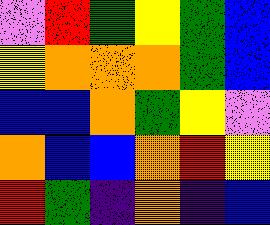[["violet", "red", "green", "yellow", "green", "blue"], ["yellow", "orange", "orange", "orange", "green", "blue"], ["blue", "blue", "orange", "green", "yellow", "violet"], ["orange", "blue", "blue", "orange", "red", "yellow"], ["red", "green", "indigo", "orange", "indigo", "blue"]]